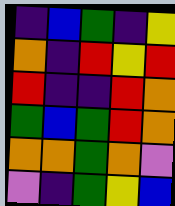[["indigo", "blue", "green", "indigo", "yellow"], ["orange", "indigo", "red", "yellow", "red"], ["red", "indigo", "indigo", "red", "orange"], ["green", "blue", "green", "red", "orange"], ["orange", "orange", "green", "orange", "violet"], ["violet", "indigo", "green", "yellow", "blue"]]